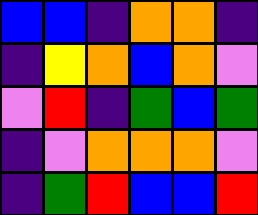[["blue", "blue", "indigo", "orange", "orange", "indigo"], ["indigo", "yellow", "orange", "blue", "orange", "violet"], ["violet", "red", "indigo", "green", "blue", "green"], ["indigo", "violet", "orange", "orange", "orange", "violet"], ["indigo", "green", "red", "blue", "blue", "red"]]